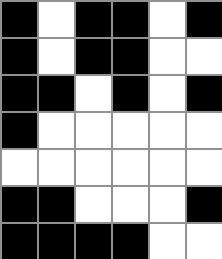[["black", "white", "black", "black", "white", "black"], ["black", "white", "black", "black", "white", "white"], ["black", "black", "white", "black", "white", "black"], ["black", "white", "white", "white", "white", "white"], ["white", "white", "white", "white", "white", "white"], ["black", "black", "white", "white", "white", "black"], ["black", "black", "black", "black", "white", "white"]]